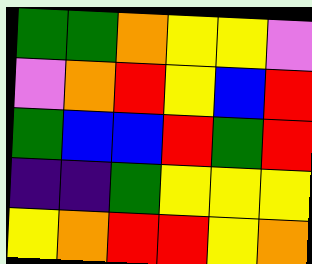[["green", "green", "orange", "yellow", "yellow", "violet"], ["violet", "orange", "red", "yellow", "blue", "red"], ["green", "blue", "blue", "red", "green", "red"], ["indigo", "indigo", "green", "yellow", "yellow", "yellow"], ["yellow", "orange", "red", "red", "yellow", "orange"]]